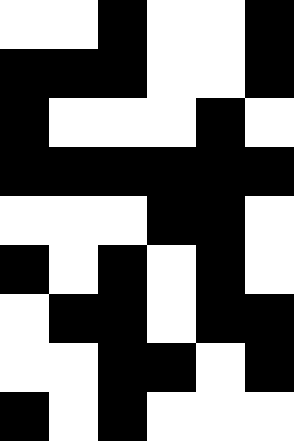[["white", "white", "black", "white", "white", "black"], ["black", "black", "black", "white", "white", "black"], ["black", "white", "white", "white", "black", "white"], ["black", "black", "black", "black", "black", "black"], ["white", "white", "white", "black", "black", "white"], ["black", "white", "black", "white", "black", "white"], ["white", "black", "black", "white", "black", "black"], ["white", "white", "black", "black", "white", "black"], ["black", "white", "black", "white", "white", "white"]]